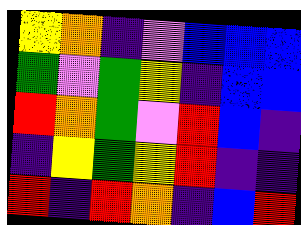[["yellow", "orange", "indigo", "violet", "blue", "blue", "blue"], ["green", "violet", "green", "yellow", "indigo", "blue", "blue"], ["red", "orange", "green", "violet", "red", "blue", "indigo"], ["indigo", "yellow", "green", "yellow", "red", "indigo", "indigo"], ["red", "indigo", "red", "orange", "indigo", "blue", "red"]]